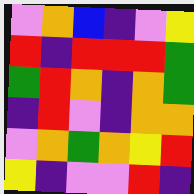[["violet", "orange", "blue", "indigo", "violet", "yellow"], ["red", "indigo", "red", "red", "red", "green"], ["green", "red", "orange", "indigo", "orange", "green"], ["indigo", "red", "violet", "indigo", "orange", "orange"], ["violet", "orange", "green", "orange", "yellow", "red"], ["yellow", "indigo", "violet", "violet", "red", "indigo"]]